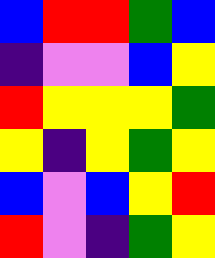[["blue", "red", "red", "green", "blue"], ["indigo", "violet", "violet", "blue", "yellow"], ["red", "yellow", "yellow", "yellow", "green"], ["yellow", "indigo", "yellow", "green", "yellow"], ["blue", "violet", "blue", "yellow", "red"], ["red", "violet", "indigo", "green", "yellow"]]